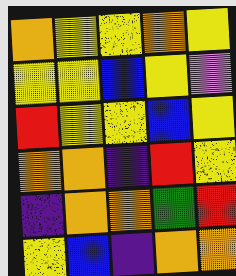[["orange", "yellow", "yellow", "orange", "yellow"], ["yellow", "yellow", "blue", "yellow", "violet"], ["red", "yellow", "yellow", "blue", "yellow"], ["orange", "orange", "indigo", "red", "yellow"], ["indigo", "orange", "orange", "green", "red"], ["yellow", "blue", "indigo", "orange", "orange"]]